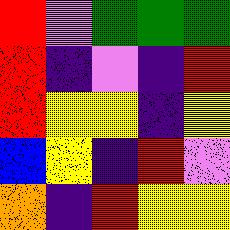[["red", "violet", "green", "green", "green"], ["red", "indigo", "violet", "indigo", "red"], ["red", "yellow", "yellow", "indigo", "yellow"], ["blue", "yellow", "indigo", "red", "violet"], ["orange", "indigo", "red", "yellow", "yellow"]]